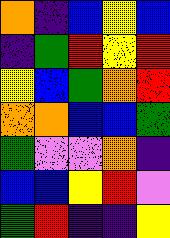[["orange", "indigo", "blue", "yellow", "blue"], ["indigo", "green", "red", "yellow", "red"], ["yellow", "blue", "green", "orange", "red"], ["orange", "orange", "blue", "blue", "green"], ["green", "violet", "violet", "orange", "indigo"], ["blue", "blue", "yellow", "red", "violet"], ["green", "red", "indigo", "indigo", "yellow"]]